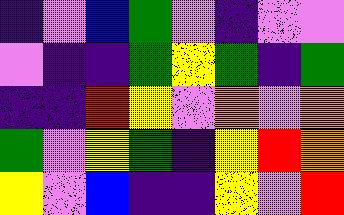[["indigo", "violet", "blue", "green", "violet", "indigo", "violet", "violet"], ["violet", "indigo", "indigo", "green", "yellow", "green", "indigo", "green"], ["indigo", "indigo", "red", "yellow", "violet", "orange", "violet", "orange"], ["green", "violet", "yellow", "green", "indigo", "yellow", "red", "orange"], ["yellow", "violet", "blue", "indigo", "indigo", "yellow", "violet", "red"]]